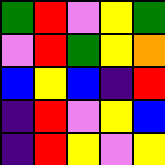[["green", "red", "violet", "yellow", "green"], ["violet", "red", "green", "yellow", "orange"], ["blue", "yellow", "blue", "indigo", "red"], ["indigo", "red", "violet", "yellow", "blue"], ["indigo", "red", "yellow", "violet", "yellow"]]